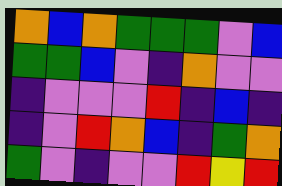[["orange", "blue", "orange", "green", "green", "green", "violet", "blue"], ["green", "green", "blue", "violet", "indigo", "orange", "violet", "violet"], ["indigo", "violet", "violet", "violet", "red", "indigo", "blue", "indigo"], ["indigo", "violet", "red", "orange", "blue", "indigo", "green", "orange"], ["green", "violet", "indigo", "violet", "violet", "red", "yellow", "red"]]